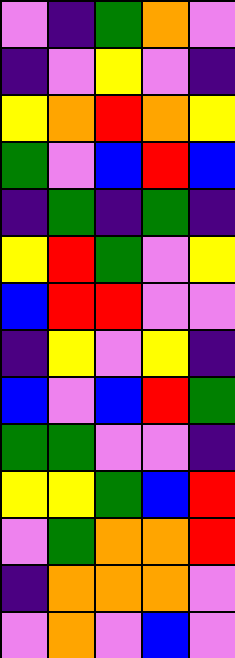[["violet", "indigo", "green", "orange", "violet"], ["indigo", "violet", "yellow", "violet", "indigo"], ["yellow", "orange", "red", "orange", "yellow"], ["green", "violet", "blue", "red", "blue"], ["indigo", "green", "indigo", "green", "indigo"], ["yellow", "red", "green", "violet", "yellow"], ["blue", "red", "red", "violet", "violet"], ["indigo", "yellow", "violet", "yellow", "indigo"], ["blue", "violet", "blue", "red", "green"], ["green", "green", "violet", "violet", "indigo"], ["yellow", "yellow", "green", "blue", "red"], ["violet", "green", "orange", "orange", "red"], ["indigo", "orange", "orange", "orange", "violet"], ["violet", "orange", "violet", "blue", "violet"]]